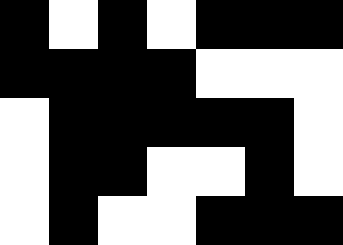[["black", "white", "black", "white", "black", "black", "black"], ["black", "black", "black", "black", "white", "white", "white"], ["white", "black", "black", "black", "black", "black", "white"], ["white", "black", "black", "white", "white", "black", "white"], ["white", "black", "white", "white", "black", "black", "black"]]